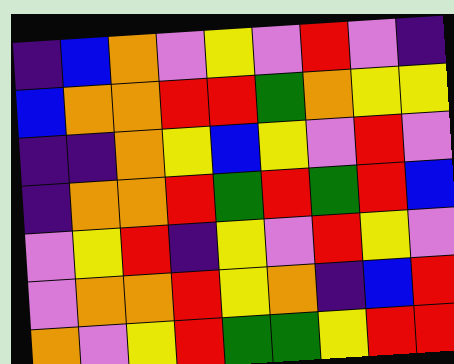[["indigo", "blue", "orange", "violet", "yellow", "violet", "red", "violet", "indigo"], ["blue", "orange", "orange", "red", "red", "green", "orange", "yellow", "yellow"], ["indigo", "indigo", "orange", "yellow", "blue", "yellow", "violet", "red", "violet"], ["indigo", "orange", "orange", "red", "green", "red", "green", "red", "blue"], ["violet", "yellow", "red", "indigo", "yellow", "violet", "red", "yellow", "violet"], ["violet", "orange", "orange", "red", "yellow", "orange", "indigo", "blue", "red"], ["orange", "violet", "yellow", "red", "green", "green", "yellow", "red", "red"]]